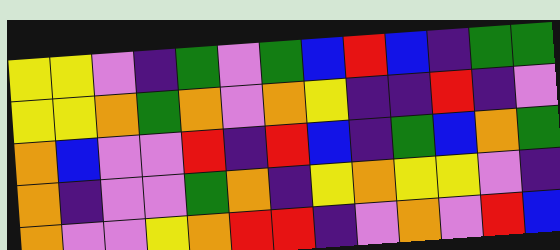[["yellow", "yellow", "violet", "indigo", "green", "violet", "green", "blue", "red", "blue", "indigo", "green", "green"], ["yellow", "yellow", "orange", "green", "orange", "violet", "orange", "yellow", "indigo", "indigo", "red", "indigo", "violet"], ["orange", "blue", "violet", "violet", "red", "indigo", "red", "blue", "indigo", "green", "blue", "orange", "green"], ["orange", "indigo", "violet", "violet", "green", "orange", "indigo", "yellow", "orange", "yellow", "yellow", "violet", "indigo"], ["orange", "violet", "violet", "yellow", "orange", "red", "red", "indigo", "violet", "orange", "violet", "red", "blue"]]